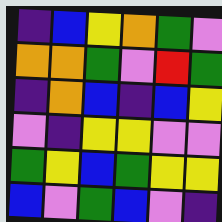[["indigo", "blue", "yellow", "orange", "green", "violet"], ["orange", "orange", "green", "violet", "red", "green"], ["indigo", "orange", "blue", "indigo", "blue", "yellow"], ["violet", "indigo", "yellow", "yellow", "violet", "violet"], ["green", "yellow", "blue", "green", "yellow", "yellow"], ["blue", "violet", "green", "blue", "violet", "indigo"]]